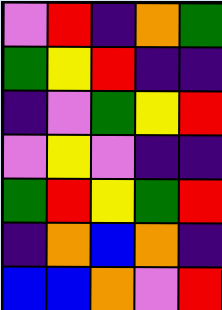[["violet", "red", "indigo", "orange", "green"], ["green", "yellow", "red", "indigo", "indigo"], ["indigo", "violet", "green", "yellow", "red"], ["violet", "yellow", "violet", "indigo", "indigo"], ["green", "red", "yellow", "green", "red"], ["indigo", "orange", "blue", "orange", "indigo"], ["blue", "blue", "orange", "violet", "red"]]